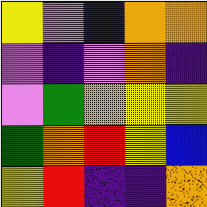[["yellow", "violet", "blue", "orange", "orange"], ["violet", "indigo", "violet", "orange", "indigo"], ["violet", "green", "orange", "yellow", "yellow"], ["green", "orange", "red", "yellow", "blue"], ["yellow", "red", "indigo", "indigo", "orange"]]